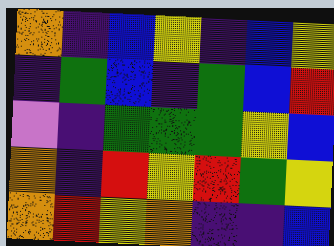[["orange", "indigo", "blue", "yellow", "indigo", "blue", "yellow"], ["indigo", "green", "blue", "indigo", "green", "blue", "red"], ["violet", "indigo", "green", "green", "green", "yellow", "blue"], ["orange", "indigo", "red", "yellow", "red", "green", "yellow"], ["orange", "red", "yellow", "orange", "indigo", "indigo", "blue"]]